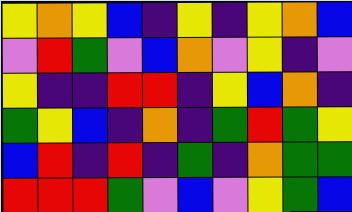[["yellow", "orange", "yellow", "blue", "indigo", "yellow", "indigo", "yellow", "orange", "blue"], ["violet", "red", "green", "violet", "blue", "orange", "violet", "yellow", "indigo", "violet"], ["yellow", "indigo", "indigo", "red", "red", "indigo", "yellow", "blue", "orange", "indigo"], ["green", "yellow", "blue", "indigo", "orange", "indigo", "green", "red", "green", "yellow"], ["blue", "red", "indigo", "red", "indigo", "green", "indigo", "orange", "green", "green"], ["red", "red", "red", "green", "violet", "blue", "violet", "yellow", "green", "blue"]]